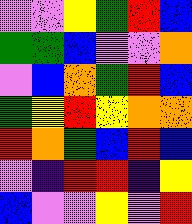[["violet", "violet", "yellow", "green", "red", "blue"], ["green", "green", "blue", "violet", "violet", "orange"], ["violet", "blue", "orange", "green", "red", "blue"], ["green", "yellow", "red", "yellow", "orange", "orange"], ["red", "orange", "green", "blue", "red", "blue"], ["violet", "indigo", "red", "red", "indigo", "yellow"], ["blue", "violet", "violet", "yellow", "violet", "red"]]